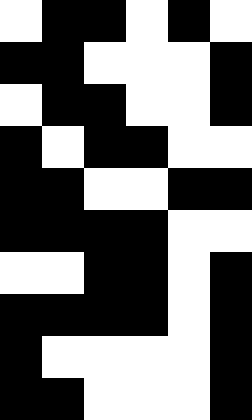[["white", "black", "black", "white", "black", "white"], ["black", "black", "white", "white", "white", "black"], ["white", "black", "black", "white", "white", "black"], ["black", "white", "black", "black", "white", "white"], ["black", "black", "white", "white", "black", "black"], ["black", "black", "black", "black", "white", "white"], ["white", "white", "black", "black", "white", "black"], ["black", "black", "black", "black", "white", "black"], ["black", "white", "white", "white", "white", "black"], ["black", "black", "white", "white", "white", "black"]]